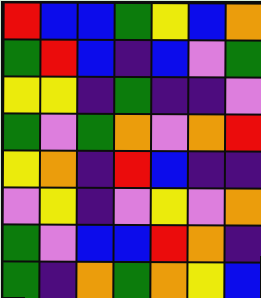[["red", "blue", "blue", "green", "yellow", "blue", "orange"], ["green", "red", "blue", "indigo", "blue", "violet", "green"], ["yellow", "yellow", "indigo", "green", "indigo", "indigo", "violet"], ["green", "violet", "green", "orange", "violet", "orange", "red"], ["yellow", "orange", "indigo", "red", "blue", "indigo", "indigo"], ["violet", "yellow", "indigo", "violet", "yellow", "violet", "orange"], ["green", "violet", "blue", "blue", "red", "orange", "indigo"], ["green", "indigo", "orange", "green", "orange", "yellow", "blue"]]